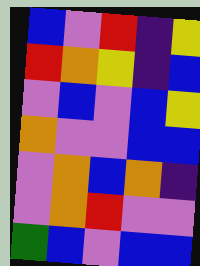[["blue", "violet", "red", "indigo", "yellow"], ["red", "orange", "yellow", "indigo", "blue"], ["violet", "blue", "violet", "blue", "yellow"], ["orange", "violet", "violet", "blue", "blue"], ["violet", "orange", "blue", "orange", "indigo"], ["violet", "orange", "red", "violet", "violet"], ["green", "blue", "violet", "blue", "blue"]]